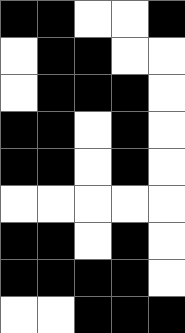[["black", "black", "white", "white", "black"], ["white", "black", "black", "white", "white"], ["white", "black", "black", "black", "white"], ["black", "black", "white", "black", "white"], ["black", "black", "white", "black", "white"], ["white", "white", "white", "white", "white"], ["black", "black", "white", "black", "white"], ["black", "black", "black", "black", "white"], ["white", "white", "black", "black", "black"]]